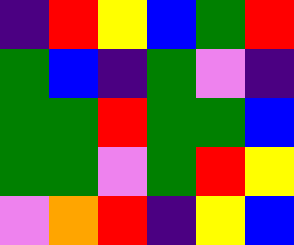[["indigo", "red", "yellow", "blue", "green", "red"], ["green", "blue", "indigo", "green", "violet", "indigo"], ["green", "green", "red", "green", "green", "blue"], ["green", "green", "violet", "green", "red", "yellow"], ["violet", "orange", "red", "indigo", "yellow", "blue"]]